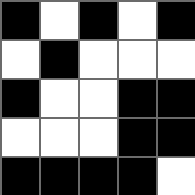[["black", "white", "black", "white", "black"], ["white", "black", "white", "white", "white"], ["black", "white", "white", "black", "black"], ["white", "white", "white", "black", "black"], ["black", "black", "black", "black", "white"]]